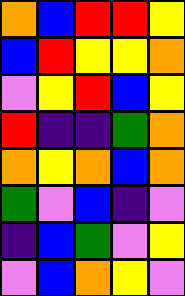[["orange", "blue", "red", "red", "yellow"], ["blue", "red", "yellow", "yellow", "orange"], ["violet", "yellow", "red", "blue", "yellow"], ["red", "indigo", "indigo", "green", "orange"], ["orange", "yellow", "orange", "blue", "orange"], ["green", "violet", "blue", "indigo", "violet"], ["indigo", "blue", "green", "violet", "yellow"], ["violet", "blue", "orange", "yellow", "violet"]]